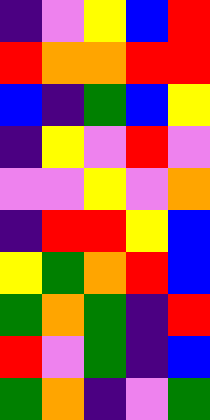[["indigo", "violet", "yellow", "blue", "red"], ["red", "orange", "orange", "red", "red"], ["blue", "indigo", "green", "blue", "yellow"], ["indigo", "yellow", "violet", "red", "violet"], ["violet", "violet", "yellow", "violet", "orange"], ["indigo", "red", "red", "yellow", "blue"], ["yellow", "green", "orange", "red", "blue"], ["green", "orange", "green", "indigo", "red"], ["red", "violet", "green", "indigo", "blue"], ["green", "orange", "indigo", "violet", "green"]]